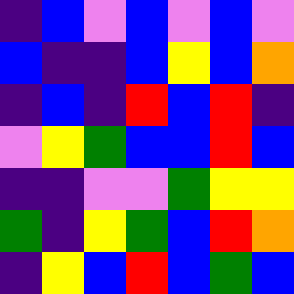[["indigo", "blue", "violet", "blue", "violet", "blue", "violet"], ["blue", "indigo", "indigo", "blue", "yellow", "blue", "orange"], ["indigo", "blue", "indigo", "red", "blue", "red", "indigo"], ["violet", "yellow", "green", "blue", "blue", "red", "blue"], ["indigo", "indigo", "violet", "violet", "green", "yellow", "yellow"], ["green", "indigo", "yellow", "green", "blue", "red", "orange"], ["indigo", "yellow", "blue", "red", "blue", "green", "blue"]]